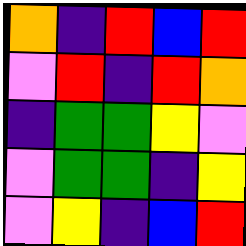[["orange", "indigo", "red", "blue", "red"], ["violet", "red", "indigo", "red", "orange"], ["indigo", "green", "green", "yellow", "violet"], ["violet", "green", "green", "indigo", "yellow"], ["violet", "yellow", "indigo", "blue", "red"]]